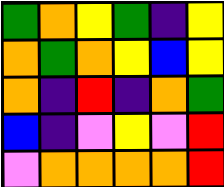[["green", "orange", "yellow", "green", "indigo", "yellow"], ["orange", "green", "orange", "yellow", "blue", "yellow"], ["orange", "indigo", "red", "indigo", "orange", "green"], ["blue", "indigo", "violet", "yellow", "violet", "red"], ["violet", "orange", "orange", "orange", "orange", "red"]]